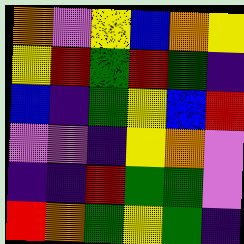[["orange", "violet", "yellow", "blue", "orange", "yellow"], ["yellow", "red", "green", "red", "green", "indigo"], ["blue", "indigo", "green", "yellow", "blue", "red"], ["violet", "violet", "indigo", "yellow", "orange", "violet"], ["indigo", "indigo", "red", "green", "green", "violet"], ["red", "orange", "green", "yellow", "green", "indigo"]]